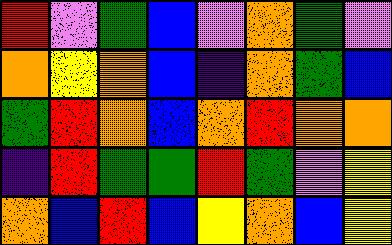[["red", "violet", "green", "blue", "violet", "orange", "green", "violet"], ["orange", "yellow", "orange", "blue", "indigo", "orange", "green", "blue"], ["green", "red", "orange", "blue", "orange", "red", "orange", "orange"], ["indigo", "red", "green", "green", "red", "green", "violet", "yellow"], ["orange", "blue", "red", "blue", "yellow", "orange", "blue", "yellow"]]